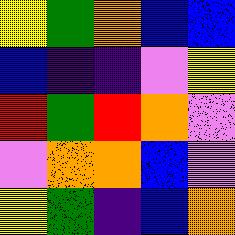[["yellow", "green", "orange", "blue", "blue"], ["blue", "indigo", "indigo", "violet", "yellow"], ["red", "green", "red", "orange", "violet"], ["violet", "orange", "orange", "blue", "violet"], ["yellow", "green", "indigo", "blue", "orange"]]